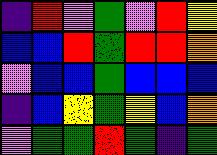[["indigo", "red", "violet", "green", "violet", "red", "yellow"], ["blue", "blue", "red", "green", "red", "red", "orange"], ["violet", "blue", "blue", "green", "blue", "blue", "blue"], ["indigo", "blue", "yellow", "green", "yellow", "blue", "orange"], ["violet", "green", "green", "red", "green", "indigo", "green"]]